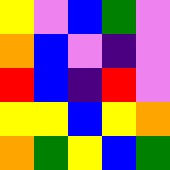[["yellow", "violet", "blue", "green", "violet"], ["orange", "blue", "violet", "indigo", "violet"], ["red", "blue", "indigo", "red", "violet"], ["yellow", "yellow", "blue", "yellow", "orange"], ["orange", "green", "yellow", "blue", "green"]]